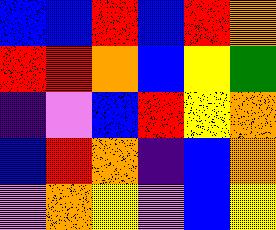[["blue", "blue", "red", "blue", "red", "orange"], ["red", "red", "orange", "blue", "yellow", "green"], ["indigo", "violet", "blue", "red", "yellow", "orange"], ["blue", "red", "orange", "indigo", "blue", "orange"], ["violet", "orange", "yellow", "violet", "blue", "yellow"]]